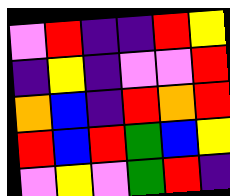[["violet", "red", "indigo", "indigo", "red", "yellow"], ["indigo", "yellow", "indigo", "violet", "violet", "red"], ["orange", "blue", "indigo", "red", "orange", "red"], ["red", "blue", "red", "green", "blue", "yellow"], ["violet", "yellow", "violet", "green", "red", "indigo"]]